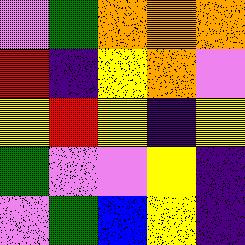[["violet", "green", "orange", "orange", "orange"], ["red", "indigo", "yellow", "orange", "violet"], ["yellow", "red", "yellow", "indigo", "yellow"], ["green", "violet", "violet", "yellow", "indigo"], ["violet", "green", "blue", "yellow", "indigo"]]